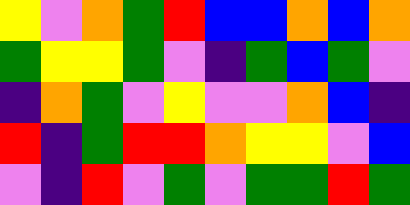[["yellow", "violet", "orange", "green", "red", "blue", "blue", "orange", "blue", "orange"], ["green", "yellow", "yellow", "green", "violet", "indigo", "green", "blue", "green", "violet"], ["indigo", "orange", "green", "violet", "yellow", "violet", "violet", "orange", "blue", "indigo"], ["red", "indigo", "green", "red", "red", "orange", "yellow", "yellow", "violet", "blue"], ["violet", "indigo", "red", "violet", "green", "violet", "green", "green", "red", "green"]]